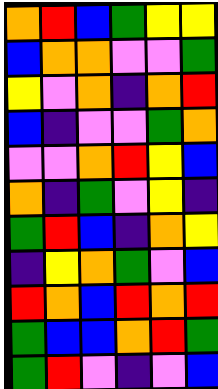[["orange", "red", "blue", "green", "yellow", "yellow"], ["blue", "orange", "orange", "violet", "violet", "green"], ["yellow", "violet", "orange", "indigo", "orange", "red"], ["blue", "indigo", "violet", "violet", "green", "orange"], ["violet", "violet", "orange", "red", "yellow", "blue"], ["orange", "indigo", "green", "violet", "yellow", "indigo"], ["green", "red", "blue", "indigo", "orange", "yellow"], ["indigo", "yellow", "orange", "green", "violet", "blue"], ["red", "orange", "blue", "red", "orange", "red"], ["green", "blue", "blue", "orange", "red", "green"], ["green", "red", "violet", "indigo", "violet", "blue"]]